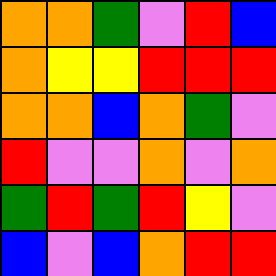[["orange", "orange", "green", "violet", "red", "blue"], ["orange", "yellow", "yellow", "red", "red", "red"], ["orange", "orange", "blue", "orange", "green", "violet"], ["red", "violet", "violet", "orange", "violet", "orange"], ["green", "red", "green", "red", "yellow", "violet"], ["blue", "violet", "blue", "orange", "red", "red"]]